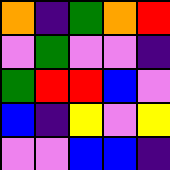[["orange", "indigo", "green", "orange", "red"], ["violet", "green", "violet", "violet", "indigo"], ["green", "red", "red", "blue", "violet"], ["blue", "indigo", "yellow", "violet", "yellow"], ["violet", "violet", "blue", "blue", "indigo"]]